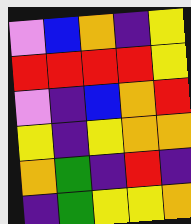[["violet", "blue", "orange", "indigo", "yellow"], ["red", "red", "red", "red", "yellow"], ["violet", "indigo", "blue", "orange", "red"], ["yellow", "indigo", "yellow", "orange", "orange"], ["orange", "green", "indigo", "red", "indigo"], ["indigo", "green", "yellow", "yellow", "orange"]]